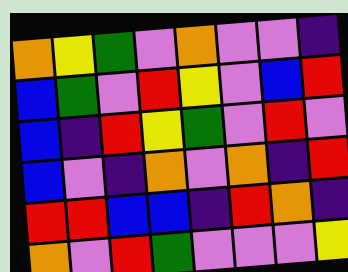[["orange", "yellow", "green", "violet", "orange", "violet", "violet", "indigo"], ["blue", "green", "violet", "red", "yellow", "violet", "blue", "red"], ["blue", "indigo", "red", "yellow", "green", "violet", "red", "violet"], ["blue", "violet", "indigo", "orange", "violet", "orange", "indigo", "red"], ["red", "red", "blue", "blue", "indigo", "red", "orange", "indigo"], ["orange", "violet", "red", "green", "violet", "violet", "violet", "yellow"]]